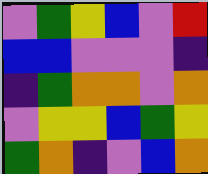[["violet", "green", "yellow", "blue", "violet", "red"], ["blue", "blue", "violet", "violet", "violet", "indigo"], ["indigo", "green", "orange", "orange", "violet", "orange"], ["violet", "yellow", "yellow", "blue", "green", "yellow"], ["green", "orange", "indigo", "violet", "blue", "orange"]]